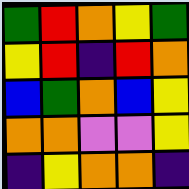[["green", "red", "orange", "yellow", "green"], ["yellow", "red", "indigo", "red", "orange"], ["blue", "green", "orange", "blue", "yellow"], ["orange", "orange", "violet", "violet", "yellow"], ["indigo", "yellow", "orange", "orange", "indigo"]]